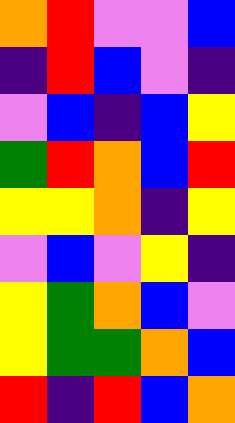[["orange", "red", "violet", "violet", "blue"], ["indigo", "red", "blue", "violet", "indigo"], ["violet", "blue", "indigo", "blue", "yellow"], ["green", "red", "orange", "blue", "red"], ["yellow", "yellow", "orange", "indigo", "yellow"], ["violet", "blue", "violet", "yellow", "indigo"], ["yellow", "green", "orange", "blue", "violet"], ["yellow", "green", "green", "orange", "blue"], ["red", "indigo", "red", "blue", "orange"]]